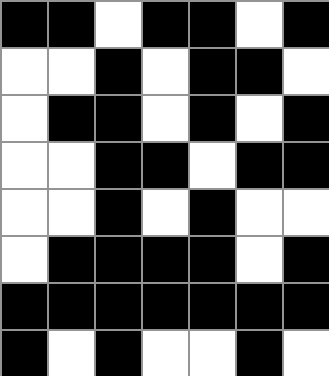[["black", "black", "white", "black", "black", "white", "black"], ["white", "white", "black", "white", "black", "black", "white"], ["white", "black", "black", "white", "black", "white", "black"], ["white", "white", "black", "black", "white", "black", "black"], ["white", "white", "black", "white", "black", "white", "white"], ["white", "black", "black", "black", "black", "white", "black"], ["black", "black", "black", "black", "black", "black", "black"], ["black", "white", "black", "white", "white", "black", "white"]]